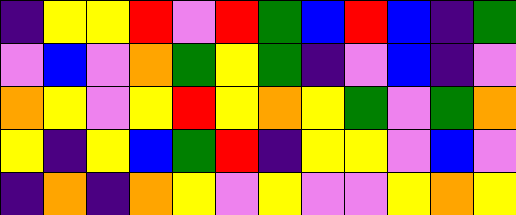[["indigo", "yellow", "yellow", "red", "violet", "red", "green", "blue", "red", "blue", "indigo", "green"], ["violet", "blue", "violet", "orange", "green", "yellow", "green", "indigo", "violet", "blue", "indigo", "violet"], ["orange", "yellow", "violet", "yellow", "red", "yellow", "orange", "yellow", "green", "violet", "green", "orange"], ["yellow", "indigo", "yellow", "blue", "green", "red", "indigo", "yellow", "yellow", "violet", "blue", "violet"], ["indigo", "orange", "indigo", "orange", "yellow", "violet", "yellow", "violet", "violet", "yellow", "orange", "yellow"]]